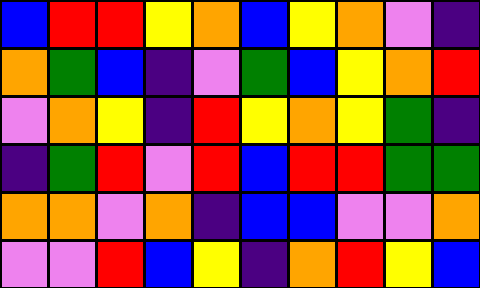[["blue", "red", "red", "yellow", "orange", "blue", "yellow", "orange", "violet", "indigo"], ["orange", "green", "blue", "indigo", "violet", "green", "blue", "yellow", "orange", "red"], ["violet", "orange", "yellow", "indigo", "red", "yellow", "orange", "yellow", "green", "indigo"], ["indigo", "green", "red", "violet", "red", "blue", "red", "red", "green", "green"], ["orange", "orange", "violet", "orange", "indigo", "blue", "blue", "violet", "violet", "orange"], ["violet", "violet", "red", "blue", "yellow", "indigo", "orange", "red", "yellow", "blue"]]